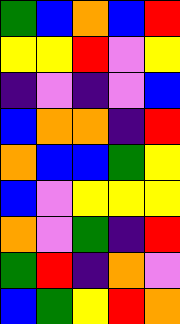[["green", "blue", "orange", "blue", "red"], ["yellow", "yellow", "red", "violet", "yellow"], ["indigo", "violet", "indigo", "violet", "blue"], ["blue", "orange", "orange", "indigo", "red"], ["orange", "blue", "blue", "green", "yellow"], ["blue", "violet", "yellow", "yellow", "yellow"], ["orange", "violet", "green", "indigo", "red"], ["green", "red", "indigo", "orange", "violet"], ["blue", "green", "yellow", "red", "orange"]]